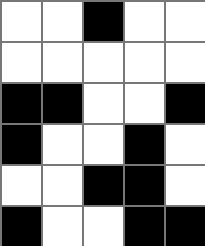[["white", "white", "black", "white", "white"], ["white", "white", "white", "white", "white"], ["black", "black", "white", "white", "black"], ["black", "white", "white", "black", "white"], ["white", "white", "black", "black", "white"], ["black", "white", "white", "black", "black"]]